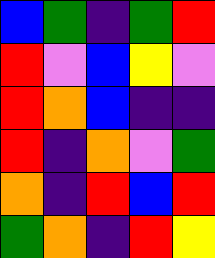[["blue", "green", "indigo", "green", "red"], ["red", "violet", "blue", "yellow", "violet"], ["red", "orange", "blue", "indigo", "indigo"], ["red", "indigo", "orange", "violet", "green"], ["orange", "indigo", "red", "blue", "red"], ["green", "orange", "indigo", "red", "yellow"]]